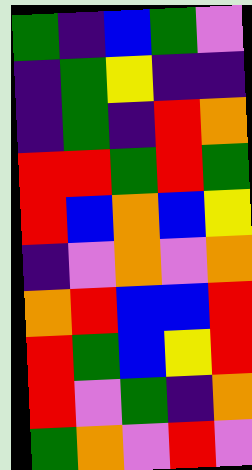[["green", "indigo", "blue", "green", "violet"], ["indigo", "green", "yellow", "indigo", "indigo"], ["indigo", "green", "indigo", "red", "orange"], ["red", "red", "green", "red", "green"], ["red", "blue", "orange", "blue", "yellow"], ["indigo", "violet", "orange", "violet", "orange"], ["orange", "red", "blue", "blue", "red"], ["red", "green", "blue", "yellow", "red"], ["red", "violet", "green", "indigo", "orange"], ["green", "orange", "violet", "red", "violet"]]